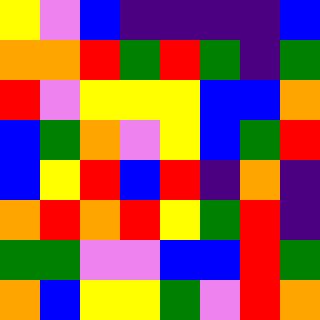[["yellow", "violet", "blue", "indigo", "indigo", "indigo", "indigo", "blue"], ["orange", "orange", "red", "green", "red", "green", "indigo", "green"], ["red", "violet", "yellow", "yellow", "yellow", "blue", "blue", "orange"], ["blue", "green", "orange", "violet", "yellow", "blue", "green", "red"], ["blue", "yellow", "red", "blue", "red", "indigo", "orange", "indigo"], ["orange", "red", "orange", "red", "yellow", "green", "red", "indigo"], ["green", "green", "violet", "violet", "blue", "blue", "red", "green"], ["orange", "blue", "yellow", "yellow", "green", "violet", "red", "orange"]]